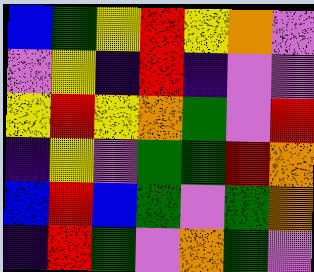[["blue", "green", "yellow", "red", "yellow", "orange", "violet"], ["violet", "yellow", "indigo", "red", "indigo", "violet", "violet"], ["yellow", "red", "yellow", "orange", "green", "violet", "red"], ["indigo", "yellow", "violet", "green", "green", "red", "orange"], ["blue", "red", "blue", "green", "violet", "green", "orange"], ["indigo", "red", "green", "violet", "orange", "green", "violet"]]